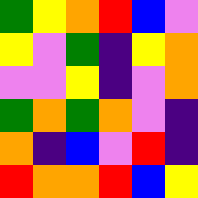[["green", "yellow", "orange", "red", "blue", "violet"], ["yellow", "violet", "green", "indigo", "yellow", "orange"], ["violet", "violet", "yellow", "indigo", "violet", "orange"], ["green", "orange", "green", "orange", "violet", "indigo"], ["orange", "indigo", "blue", "violet", "red", "indigo"], ["red", "orange", "orange", "red", "blue", "yellow"]]